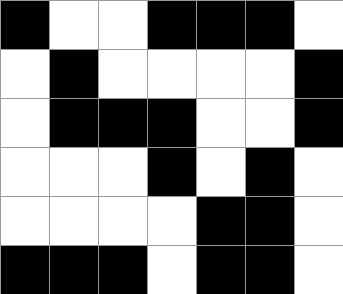[["black", "white", "white", "black", "black", "black", "white"], ["white", "black", "white", "white", "white", "white", "black"], ["white", "black", "black", "black", "white", "white", "black"], ["white", "white", "white", "black", "white", "black", "white"], ["white", "white", "white", "white", "black", "black", "white"], ["black", "black", "black", "white", "black", "black", "white"]]